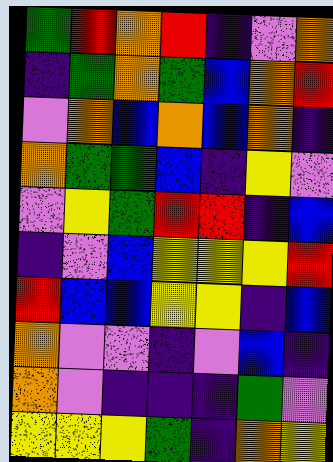[["green", "red", "orange", "red", "indigo", "violet", "orange"], ["indigo", "green", "orange", "green", "blue", "orange", "red"], ["violet", "orange", "blue", "orange", "blue", "orange", "indigo"], ["orange", "green", "green", "blue", "indigo", "yellow", "violet"], ["violet", "yellow", "green", "red", "red", "indigo", "blue"], ["indigo", "violet", "blue", "yellow", "yellow", "yellow", "red"], ["red", "blue", "blue", "yellow", "yellow", "indigo", "blue"], ["orange", "violet", "violet", "indigo", "violet", "blue", "indigo"], ["orange", "violet", "indigo", "indigo", "indigo", "green", "violet"], ["yellow", "yellow", "yellow", "green", "indigo", "orange", "yellow"]]